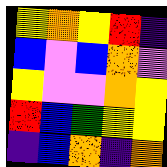[["yellow", "orange", "yellow", "red", "indigo"], ["blue", "violet", "blue", "orange", "violet"], ["yellow", "violet", "violet", "orange", "yellow"], ["red", "blue", "green", "yellow", "yellow"], ["indigo", "blue", "orange", "indigo", "orange"]]